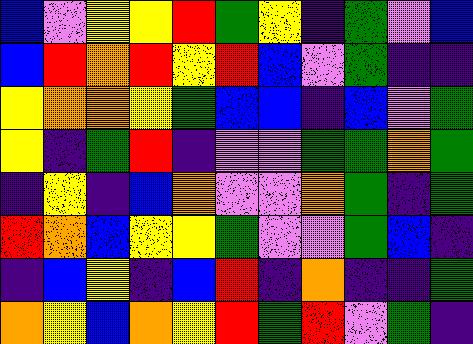[["blue", "violet", "yellow", "yellow", "red", "green", "yellow", "indigo", "green", "violet", "blue"], ["blue", "red", "orange", "red", "yellow", "red", "blue", "violet", "green", "indigo", "indigo"], ["yellow", "orange", "orange", "yellow", "green", "blue", "blue", "indigo", "blue", "violet", "green"], ["yellow", "indigo", "green", "red", "indigo", "violet", "violet", "green", "green", "orange", "green"], ["indigo", "yellow", "indigo", "blue", "orange", "violet", "violet", "orange", "green", "indigo", "green"], ["red", "orange", "blue", "yellow", "yellow", "green", "violet", "violet", "green", "blue", "indigo"], ["indigo", "blue", "yellow", "indigo", "blue", "red", "indigo", "orange", "indigo", "indigo", "green"], ["orange", "yellow", "blue", "orange", "yellow", "red", "green", "red", "violet", "green", "indigo"]]